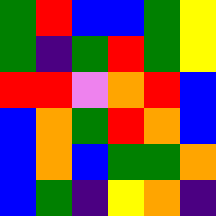[["green", "red", "blue", "blue", "green", "yellow"], ["green", "indigo", "green", "red", "green", "yellow"], ["red", "red", "violet", "orange", "red", "blue"], ["blue", "orange", "green", "red", "orange", "blue"], ["blue", "orange", "blue", "green", "green", "orange"], ["blue", "green", "indigo", "yellow", "orange", "indigo"]]